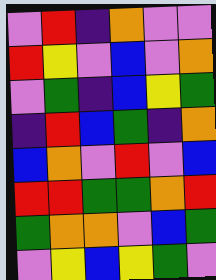[["violet", "red", "indigo", "orange", "violet", "violet"], ["red", "yellow", "violet", "blue", "violet", "orange"], ["violet", "green", "indigo", "blue", "yellow", "green"], ["indigo", "red", "blue", "green", "indigo", "orange"], ["blue", "orange", "violet", "red", "violet", "blue"], ["red", "red", "green", "green", "orange", "red"], ["green", "orange", "orange", "violet", "blue", "green"], ["violet", "yellow", "blue", "yellow", "green", "violet"]]